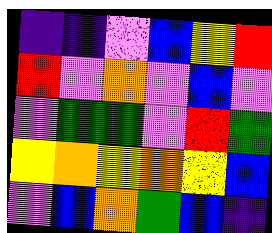[["indigo", "indigo", "violet", "blue", "yellow", "red"], ["red", "violet", "orange", "violet", "blue", "violet"], ["violet", "green", "green", "violet", "red", "green"], ["yellow", "orange", "yellow", "orange", "yellow", "blue"], ["violet", "blue", "orange", "green", "blue", "indigo"]]